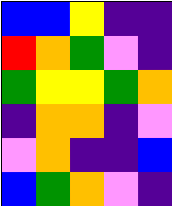[["blue", "blue", "yellow", "indigo", "indigo"], ["red", "orange", "green", "violet", "indigo"], ["green", "yellow", "yellow", "green", "orange"], ["indigo", "orange", "orange", "indigo", "violet"], ["violet", "orange", "indigo", "indigo", "blue"], ["blue", "green", "orange", "violet", "indigo"]]